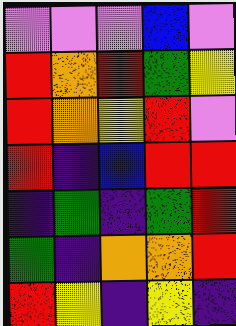[["violet", "violet", "violet", "blue", "violet"], ["red", "orange", "red", "green", "yellow"], ["red", "orange", "yellow", "red", "violet"], ["red", "indigo", "blue", "red", "red"], ["indigo", "green", "indigo", "green", "red"], ["green", "indigo", "orange", "orange", "red"], ["red", "yellow", "indigo", "yellow", "indigo"]]